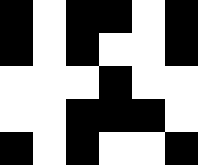[["black", "white", "black", "black", "white", "black"], ["black", "white", "black", "white", "white", "black"], ["white", "white", "white", "black", "white", "white"], ["white", "white", "black", "black", "black", "white"], ["black", "white", "black", "white", "white", "black"]]